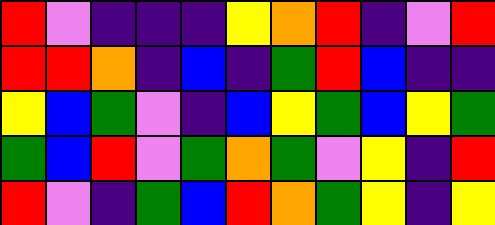[["red", "violet", "indigo", "indigo", "indigo", "yellow", "orange", "red", "indigo", "violet", "red"], ["red", "red", "orange", "indigo", "blue", "indigo", "green", "red", "blue", "indigo", "indigo"], ["yellow", "blue", "green", "violet", "indigo", "blue", "yellow", "green", "blue", "yellow", "green"], ["green", "blue", "red", "violet", "green", "orange", "green", "violet", "yellow", "indigo", "red"], ["red", "violet", "indigo", "green", "blue", "red", "orange", "green", "yellow", "indigo", "yellow"]]